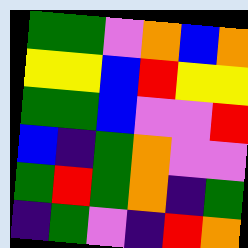[["green", "green", "violet", "orange", "blue", "orange"], ["yellow", "yellow", "blue", "red", "yellow", "yellow"], ["green", "green", "blue", "violet", "violet", "red"], ["blue", "indigo", "green", "orange", "violet", "violet"], ["green", "red", "green", "orange", "indigo", "green"], ["indigo", "green", "violet", "indigo", "red", "orange"]]